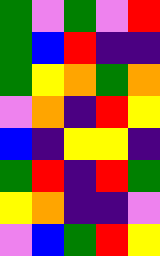[["green", "violet", "green", "violet", "red"], ["green", "blue", "red", "indigo", "indigo"], ["green", "yellow", "orange", "green", "orange"], ["violet", "orange", "indigo", "red", "yellow"], ["blue", "indigo", "yellow", "yellow", "indigo"], ["green", "red", "indigo", "red", "green"], ["yellow", "orange", "indigo", "indigo", "violet"], ["violet", "blue", "green", "red", "yellow"]]